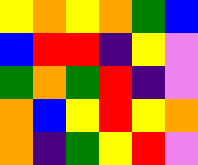[["yellow", "orange", "yellow", "orange", "green", "blue"], ["blue", "red", "red", "indigo", "yellow", "violet"], ["green", "orange", "green", "red", "indigo", "violet"], ["orange", "blue", "yellow", "red", "yellow", "orange"], ["orange", "indigo", "green", "yellow", "red", "violet"]]